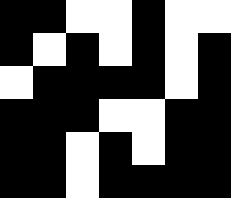[["black", "black", "white", "white", "black", "white", "white"], ["black", "white", "black", "white", "black", "white", "black"], ["white", "black", "black", "black", "black", "white", "black"], ["black", "black", "black", "white", "white", "black", "black"], ["black", "black", "white", "black", "white", "black", "black"], ["black", "black", "white", "black", "black", "black", "black"]]